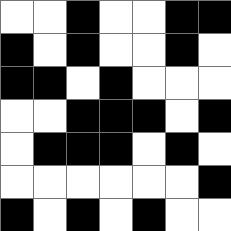[["white", "white", "black", "white", "white", "black", "black"], ["black", "white", "black", "white", "white", "black", "white"], ["black", "black", "white", "black", "white", "white", "white"], ["white", "white", "black", "black", "black", "white", "black"], ["white", "black", "black", "black", "white", "black", "white"], ["white", "white", "white", "white", "white", "white", "black"], ["black", "white", "black", "white", "black", "white", "white"]]